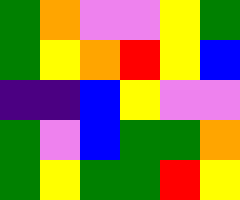[["green", "orange", "violet", "violet", "yellow", "green"], ["green", "yellow", "orange", "red", "yellow", "blue"], ["indigo", "indigo", "blue", "yellow", "violet", "violet"], ["green", "violet", "blue", "green", "green", "orange"], ["green", "yellow", "green", "green", "red", "yellow"]]